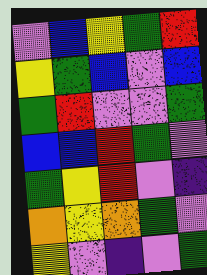[["violet", "blue", "yellow", "green", "red"], ["yellow", "green", "blue", "violet", "blue"], ["green", "red", "violet", "violet", "green"], ["blue", "blue", "red", "green", "violet"], ["green", "yellow", "red", "violet", "indigo"], ["orange", "yellow", "orange", "green", "violet"], ["yellow", "violet", "indigo", "violet", "green"]]